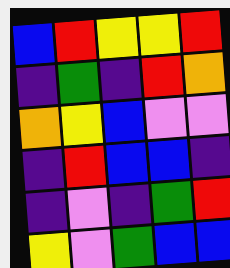[["blue", "red", "yellow", "yellow", "red"], ["indigo", "green", "indigo", "red", "orange"], ["orange", "yellow", "blue", "violet", "violet"], ["indigo", "red", "blue", "blue", "indigo"], ["indigo", "violet", "indigo", "green", "red"], ["yellow", "violet", "green", "blue", "blue"]]